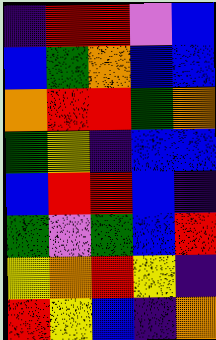[["indigo", "red", "red", "violet", "blue"], ["blue", "green", "orange", "blue", "blue"], ["orange", "red", "red", "green", "orange"], ["green", "yellow", "indigo", "blue", "blue"], ["blue", "red", "red", "blue", "indigo"], ["green", "violet", "green", "blue", "red"], ["yellow", "orange", "red", "yellow", "indigo"], ["red", "yellow", "blue", "indigo", "orange"]]